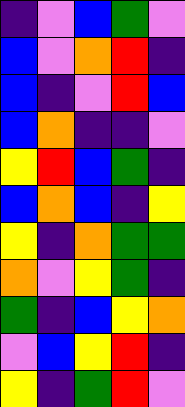[["indigo", "violet", "blue", "green", "violet"], ["blue", "violet", "orange", "red", "indigo"], ["blue", "indigo", "violet", "red", "blue"], ["blue", "orange", "indigo", "indigo", "violet"], ["yellow", "red", "blue", "green", "indigo"], ["blue", "orange", "blue", "indigo", "yellow"], ["yellow", "indigo", "orange", "green", "green"], ["orange", "violet", "yellow", "green", "indigo"], ["green", "indigo", "blue", "yellow", "orange"], ["violet", "blue", "yellow", "red", "indigo"], ["yellow", "indigo", "green", "red", "violet"]]